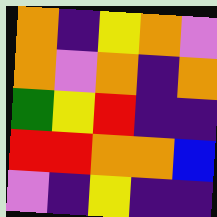[["orange", "indigo", "yellow", "orange", "violet"], ["orange", "violet", "orange", "indigo", "orange"], ["green", "yellow", "red", "indigo", "indigo"], ["red", "red", "orange", "orange", "blue"], ["violet", "indigo", "yellow", "indigo", "indigo"]]